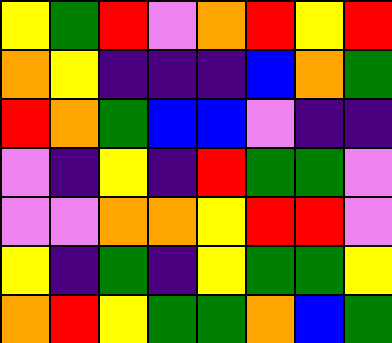[["yellow", "green", "red", "violet", "orange", "red", "yellow", "red"], ["orange", "yellow", "indigo", "indigo", "indigo", "blue", "orange", "green"], ["red", "orange", "green", "blue", "blue", "violet", "indigo", "indigo"], ["violet", "indigo", "yellow", "indigo", "red", "green", "green", "violet"], ["violet", "violet", "orange", "orange", "yellow", "red", "red", "violet"], ["yellow", "indigo", "green", "indigo", "yellow", "green", "green", "yellow"], ["orange", "red", "yellow", "green", "green", "orange", "blue", "green"]]